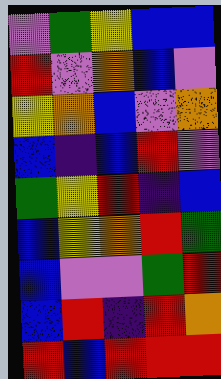[["violet", "green", "yellow", "blue", "blue"], ["red", "violet", "orange", "blue", "violet"], ["yellow", "orange", "blue", "violet", "orange"], ["blue", "indigo", "blue", "red", "violet"], ["green", "yellow", "red", "indigo", "blue"], ["blue", "yellow", "orange", "red", "green"], ["blue", "violet", "violet", "green", "red"], ["blue", "red", "indigo", "red", "orange"], ["red", "blue", "red", "red", "red"]]